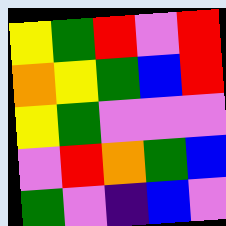[["yellow", "green", "red", "violet", "red"], ["orange", "yellow", "green", "blue", "red"], ["yellow", "green", "violet", "violet", "violet"], ["violet", "red", "orange", "green", "blue"], ["green", "violet", "indigo", "blue", "violet"]]